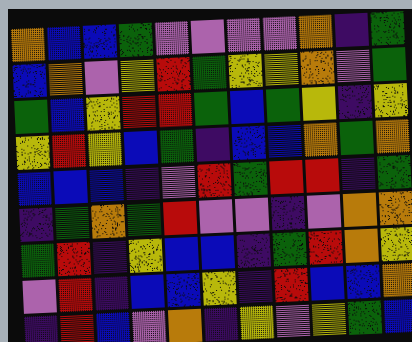[["orange", "blue", "blue", "green", "violet", "violet", "violet", "violet", "orange", "indigo", "green"], ["blue", "orange", "violet", "yellow", "red", "green", "yellow", "yellow", "orange", "violet", "green"], ["green", "blue", "yellow", "red", "red", "green", "blue", "green", "yellow", "indigo", "yellow"], ["yellow", "red", "yellow", "blue", "green", "indigo", "blue", "blue", "orange", "green", "orange"], ["blue", "blue", "blue", "indigo", "violet", "red", "green", "red", "red", "indigo", "green"], ["indigo", "green", "orange", "green", "red", "violet", "violet", "indigo", "violet", "orange", "orange"], ["green", "red", "indigo", "yellow", "blue", "blue", "indigo", "green", "red", "orange", "yellow"], ["violet", "red", "indigo", "blue", "blue", "yellow", "indigo", "red", "blue", "blue", "orange"], ["indigo", "red", "blue", "violet", "orange", "indigo", "yellow", "violet", "yellow", "green", "blue"]]